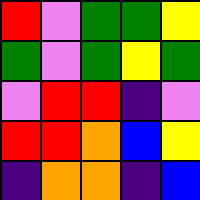[["red", "violet", "green", "green", "yellow"], ["green", "violet", "green", "yellow", "green"], ["violet", "red", "red", "indigo", "violet"], ["red", "red", "orange", "blue", "yellow"], ["indigo", "orange", "orange", "indigo", "blue"]]